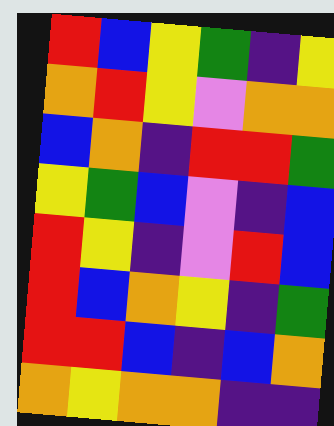[["red", "blue", "yellow", "green", "indigo", "yellow"], ["orange", "red", "yellow", "violet", "orange", "orange"], ["blue", "orange", "indigo", "red", "red", "green"], ["yellow", "green", "blue", "violet", "indigo", "blue"], ["red", "yellow", "indigo", "violet", "red", "blue"], ["red", "blue", "orange", "yellow", "indigo", "green"], ["red", "red", "blue", "indigo", "blue", "orange"], ["orange", "yellow", "orange", "orange", "indigo", "indigo"]]